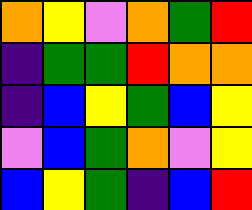[["orange", "yellow", "violet", "orange", "green", "red"], ["indigo", "green", "green", "red", "orange", "orange"], ["indigo", "blue", "yellow", "green", "blue", "yellow"], ["violet", "blue", "green", "orange", "violet", "yellow"], ["blue", "yellow", "green", "indigo", "blue", "red"]]